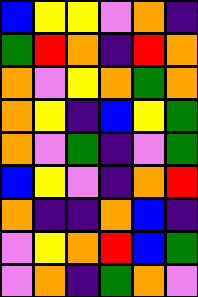[["blue", "yellow", "yellow", "violet", "orange", "indigo"], ["green", "red", "orange", "indigo", "red", "orange"], ["orange", "violet", "yellow", "orange", "green", "orange"], ["orange", "yellow", "indigo", "blue", "yellow", "green"], ["orange", "violet", "green", "indigo", "violet", "green"], ["blue", "yellow", "violet", "indigo", "orange", "red"], ["orange", "indigo", "indigo", "orange", "blue", "indigo"], ["violet", "yellow", "orange", "red", "blue", "green"], ["violet", "orange", "indigo", "green", "orange", "violet"]]